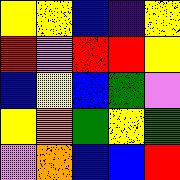[["yellow", "yellow", "blue", "indigo", "yellow"], ["red", "violet", "red", "red", "yellow"], ["blue", "yellow", "blue", "green", "violet"], ["yellow", "orange", "green", "yellow", "green"], ["violet", "orange", "blue", "blue", "red"]]